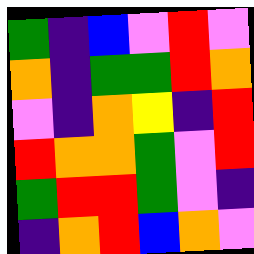[["green", "indigo", "blue", "violet", "red", "violet"], ["orange", "indigo", "green", "green", "red", "orange"], ["violet", "indigo", "orange", "yellow", "indigo", "red"], ["red", "orange", "orange", "green", "violet", "red"], ["green", "red", "red", "green", "violet", "indigo"], ["indigo", "orange", "red", "blue", "orange", "violet"]]